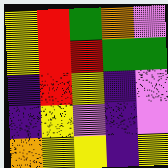[["yellow", "red", "green", "orange", "violet"], ["yellow", "red", "red", "green", "green"], ["indigo", "red", "yellow", "indigo", "violet"], ["indigo", "yellow", "violet", "indigo", "violet"], ["orange", "yellow", "yellow", "indigo", "yellow"]]